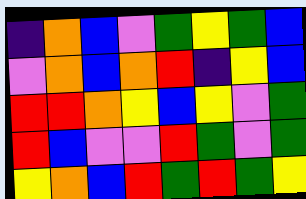[["indigo", "orange", "blue", "violet", "green", "yellow", "green", "blue"], ["violet", "orange", "blue", "orange", "red", "indigo", "yellow", "blue"], ["red", "red", "orange", "yellow", "blue", "yellow", "violet", "green"], ["red", "blue", "violet", "violet", "red", "green", "violet", "green"], ["yellow", "orange", "blue", "red", "green", "red", "green", "yellow"]]